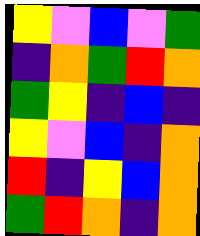[["yellow", "violet", "blue", "violet", "green"], ["indigo", "orange", "green", "red", "orange"], ["green", "yellow", "indigo", "blue", "indigo"], ["yellow", "violet", "blue", "indigo", "orange"], ["red", "indigo", "yellow", "blue", "orange"], ["green", "red", "orange", "indigo", "orange"]]